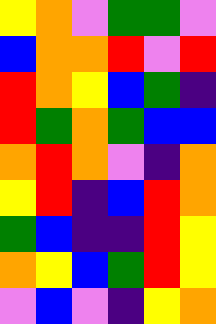[["yellow", "orange", "violet", "green", "green", "violet"], ["blue", "orange", "orange", "red", "violet", "red"], ["red", "orange", "yellow", "blue", "green", "indigo"], ["red", "green", "orange", "green", "blue", "blue"], ["orange", "red", "orange", "violet", "indigo", "orange"], ["yellow", "red", "indigo", "blue", "red", "orange"], ["green", "blue", "indigo", "indigo", "red", "yellow"], ["orange", "yellow", "blue", "green", "red", "yellow"], ["violet", "blue", "violet", "indigo", "yellow", "orange"]]